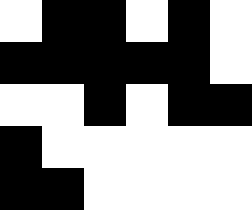[["white", "black", "black", "white", "black", "white"], ["black", "black", "black", "black", "black", "white"], ["white", "white", "black", "white", "black", "black"], ["black", "white", "white", "white", "white", "white"], ["black", "black", "white", "white", "white", "white"]]